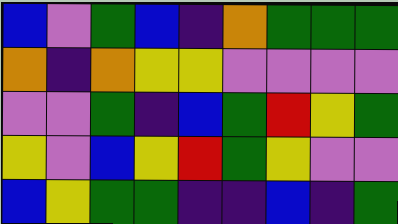[["blue", "violet", "green", "blue", "indigo", "orange", "green", "green", "green"], ["orange", "indigo", "orange", "yellow", "yellow", "violet", "violet", "violet", "violet"], ["violet", "violet", "green", "indigo", "blue", "green", "red", "yellow", "green"], ["yellow", "violet", "blue", "yellow", "red", "green", "yellow", "violet", "violet"], ["blue", "yellow", "green", "green", "indigo", "indigo", "blue", "indigo", "green"]]